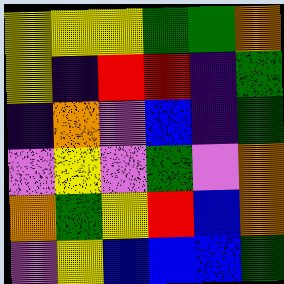[["yellow", "yellow", "yellow", "green", "green", "orange"], ["yellow", "indigo", "red", "red", "indigo", "green"], ["indigo", "orange", "violet", "blue", "indigo", "green"], ["violet", "yellow", "violet", "green", "violet", "orange"], ["orange", "green", "yellow", "red", "blue", "orange"], ["violet", "yellow", "blue", "blue", "blue", "green"]]